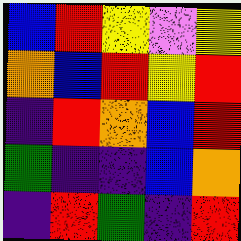[["blue", "red", "yellow", "violet", "yellow"], ["orange", "blue", "red", "yellow", "red"], ["indigo", "red", "orange", "blue", "red"], ["green", "indigo", "indigo", "blue", "orange"], ["indigo", "red", "green", "indigo", "red"]]